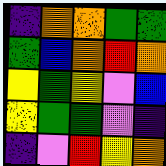[["indigo", "orange", "orange", "green", "green"], ["green", "blue", "orange", "red", "orange"], ["yellow", "green", "yellow", "violet", "blue"], ["yellow", "green", "green", "violet", "indigo"], ["indigo", "violet", "red", "yellow", "orange"]]